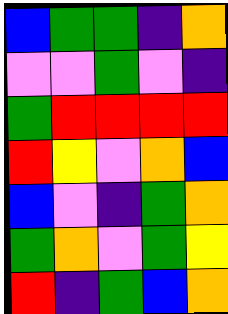[["blue", "green", "green", "indigo", "orange"], ["violet", "violet", "green", "violet", "indigo"], ["green", "red", "red", "red", "red"], ["red", "yellow", "violet", "orange", "blue"], ["blue", "violet", "indigo", "green", "orange"], ["green", "orange", "violet", "green", "yellow"], ["red", "indigo", "green", "blue", "orange"]]